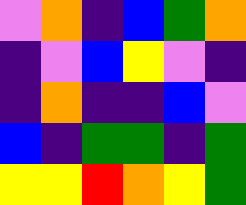[["violet", "orange", "indigo", "blue", "green", "orange"], ["indigo", "violet", "blue", "yellow", "violet", "indigo"], ["indigo", "orange", "indigo", "indigo", "blue", "violet"], ["blue", "indigo", "green", "green", "indigo", "green"], ["yellow", "yellow", "red", "orange", "yellow", "green"]]